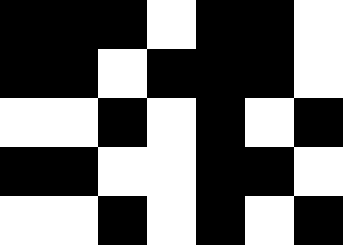[["black", "black", "black", "white", "black", "black", "white"], ["black", "black", "white", "black", "black", "black", "white"], ["white", "white", "black", "white", "black", "white", "black"], ["black", "black", "white", "white", "black", "black", "white"], ["white", "white", "black", "white", "black", "white", "black"]]